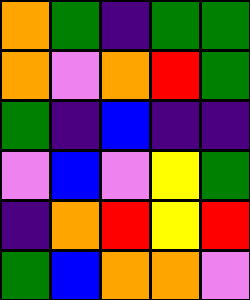[["orange", "green", "indigo", "green", "green"], ["orange", "violet", "orange", "red", "green"], ["green", "indigo", "blue", "indigo", "indigo"], ["violet", "blue", "violet", "yellow", "green"], ["indigo", "orange", "red", "yellow", "red"], ["green", "blue", "orange", "orange", "violet"]]